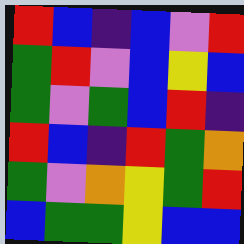[["red", "blue", "indigo", "blue", "violet", "red"], ["green", "red", "violet", "blue", "yellow", "blue"], ["green", "violet", "green", "blue", "red", "indigo"], ["red", "blue", "indigo", "red", "green", "orange"], ["green", "violet", "orange", "yellow", "green", "red"], ["blue", "green", "green", "yellow", "blue", "blue"]]